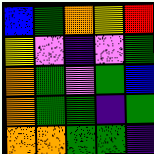[["blue", "green", "orange", "yellow", "red"], ["yellow", "violet", "indigo", "violet", "green"], ["orange", "green", "violet", "green", "blue"], ["orange", "green", "green", "indigo", "green"], ["orange", "orange", "green", "green", "indigo"]]